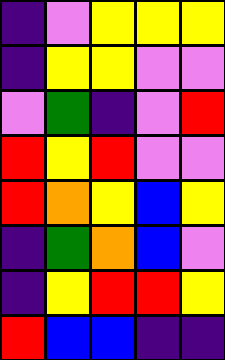[["indigo", "violet", "yellow", "yellow", "yellow"], ["indigo", "yellow", "yellow", "violet", "violet"], ["violet", "green", "indigo", "violet", "red"], ["red", "yellow", "red", "violet", "violet"], ["red", "orange", "yellow", "blue", "yellow"], ["indigo", "green", "orange", "blue", "violet"], ["indigo", "yellow", "red", "red", "yellow"], ["red", "blue", "blue", "indigo", "indigo"]]